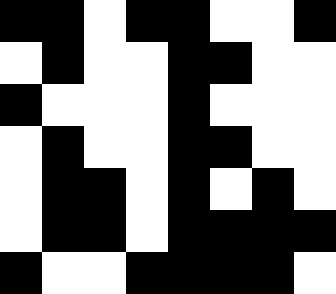[["black", "black", "white", "black", "black", "white", "white", "black"], ["white", "black", "white", "white", "black", "black", "white", "white"], ["black", "white", "white", "white", "black", "white", "white", "white"], ["white", "black", "white", "white", "black", "black", "white", "white"], ["white", "black", "black", "white", "black", "white", "black", "white"], ["white", "black", "black", "white", "black", "black", "black", "black"], ["black", "white", "white", "black", "black", "black", "black", "white"]]